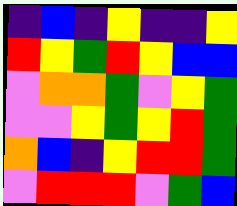[["indigo", "blue", "indigo", "yellow", "indigo", "indigo", "yellow"], ["red", "yellow", "green", "red", "yellow", "blue", "blue"], ["violet", "orange", "orange", "green", "violet", "yellow", "green"], ["violet", "violet", "yellow", "green", "yellow", "red", "green"], ["orange", "blue", "indigo", "yellow", "red", "red", "green"], ["violet", "red", "red", "red", "violet", "green", "blue"]]